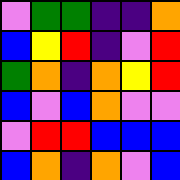[["violet", "green", "green", "indigo", "indigo", "orange"], ["blue", "yellow", "red", "indigo", "violet", "red"], ["green", "orange", "indigo", "orange", "yellow", "red"], ["blue", "violet", "blue", "orange", "violet", "violet"], ["violet", "red", "red", "blue", "blue", "blue"], ["blue", "orange", "indigo", "orange", "violet", "blue"]]